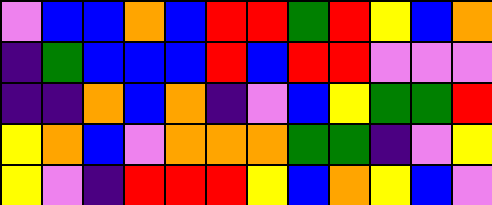[["violet", "blue", "blue", "orange", "blue", "red", "red", "green", "red", "yellow", "blue", "orange"], ["indigo", "green", "blue", "blue", "blue", "red", "blue", "red", "red", "violet", "violet", "violet"], ["indigo", "indigo", "orange", "blue", "orange", "indigo", "violet", "blue", "yellow", "green", "green", "red"], ["yellow", "orange", "blue", "violet", "orange", "orange", "orange", "green", "green", "indigo", "violet", "yellow"], ["yellow", "violet", "indigo", "red", "red", "red", "yellow", "blue", "orange", "yellow", "blue", "violet"]]